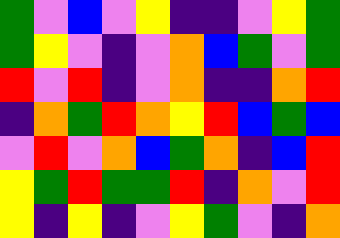[["green", "violet", "blue", "violet", "yellow", "indigo", "indigo", "violet", "yellow", "green"], ["green", "yellow", "violet", "indigo", "violet", "orange", "blue", "green", "violet", "green"], ["red", "violet", "red", "indigo", "violet", "orange", "indigo", "indigo", "orange", "red"], ["indigo", "orange", "green", "red", "orange", "yellow", "red", "blue", "green", "blue"], ["violet", "red", "violet", "orange", "blue", "green", "orange", "indigo", "blue", "red"], ["yellow", "green", "red", "green", "green", "red", "indigo", "orange", "violet", "red"], ["yellow", "indigo", "yellow", "indigo", "violet", "yellow", "green", "violet", "indigo", "orange"]]